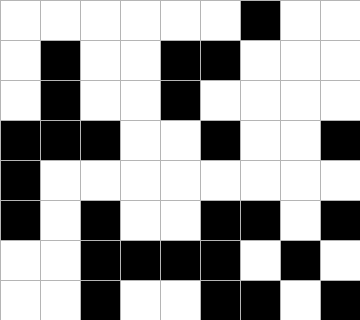[["white", "white", "white", "white", "white", "white", "black", "white", "white"], ["white", "black", "white", "white", "black", "black", "white", "white", "white"], ["white", "black", "white", "white", "black", "white", "white", "white", "white"], ["black", "black", "black", "white", "white", "black", "white", "white", "black"], ["black", "white", "white", "white", "white", "white", "white", "white", "white"], ["black", "white", "black", "white", "white", "black", "black", "white", "black"], ["white", "white", "black", "black", "black", "black", "white", "black", "white"], ["white", "white", "black", "white", "white", "black", "black", "white", "black"]]